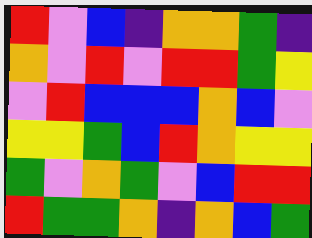[["red", "violet", "blue", "indigo", "orange", "orange", "green", "indigo"], ["orange", "violet", "red", "violet", "red", "red", "green", "yellow"], ["violet", "red", "blue", "blue", "blue", "orange", "blue", "violet"], ["yellow", "yellow", "green", "blue", "red", "orange", "yellow", "yellow"], ["green", "violet", "orange", "green", "violet", "blue", "red", "red"], ["red", "green", "green", "orange", "indigo", "orange", "blue", "green"]]